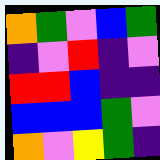[["orange", "green", "violet", "blue", "green"], ["indigo", "violet", "red", "indigo", "violet"], ["red", "red", "blue", "indigo", "indigo"], ["blue", "blue", "blue", "green", "violet"], ["orange", "violet", "yellow", "green", "indigo"]]